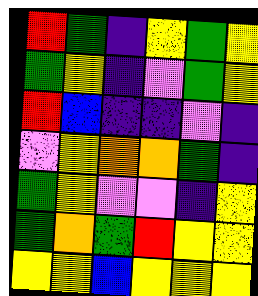[["red", "green", "indigo", "yellow", "green", "yellow"], ["green", "yellow", "indigo", "violet", "green", "yellow"], ["red", "blue", "indigo", "indigo", "violet", "indigo"], ["violet", "yellow", "orange", "orange", "green", "indigo"], ["green", "yellow", "violet", "violet", "indigo", "yellow"], ["green", "orange", "green", "red", "yellow", "yellow"], ["yellow", "yellow", "blue", "yellow", "yellow", "yellow"]]